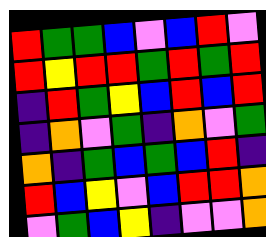[["red", "green", "green", "blue", "violet", "blue", "red", "violet"], ["red", "yellow", "red", "red", "green", "red", "green", "red"], ["indigo", "red", "green", "yellow", "blue", "red", "blue", "red"], ["indigo", "orange", "violet", "green", "indigo", "orange", "violet", "green"], ["orange", "indigo", "green", "blue", "green", "blue", "red", "indigo"], ["red", "blue", "yellow", "violet", "blue", "red", "red", "orange"], ["violet", "green", "blue", "yellow", "indigo", "violet", "violet", "orange"]]